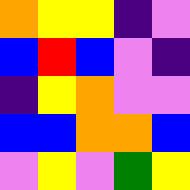[["orange", "yellow", "yellow", "indigo", "violet"], ["blue", "red", "blue", "violet", "indigo"], ["indigo", "yellow", "orange", "violet", "violet"], ["blue", "blue", "orange", "orange", "blue"], ["violet", "yellow", "violet", "green", "yellow"]]